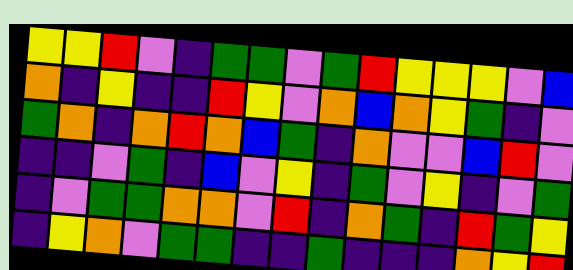[["yellow", "yellow", "red", "violet", "indigo", "green", "green", "violet", "green", "red", "yellow", "yellow", "yellow", "violet", "blue"], ["orange", "indigo", "yellow", "indigo", "indigo", "red", "yellow", "violet", "orange", "blue", "orange", "yellow", "green", "indigo", "violet"], ["green", "orange", "indigo", "orange", "red", "orange", "blue", "green", "indigo", "orange", "violet", "violet", "blue", "red", "violet"], ["indigo", "indigo", "violet", "green", "indigo", "blue", "violet", "yellow", "indigo", "green", "violet", "yellow", "indigo", "violet", "green"], ["indigo", "violet", "green", "green", "orange", "orange", "violet", "red", "indigo", "orange", "green", "indigo", "red", "green", "yellow"], ["indigo", "yellow", "orange", "violet", "green", "green", "indigo", "indigo", "green", "indigo", "indigo", "indigo", "orange", "yellow", "red"]]